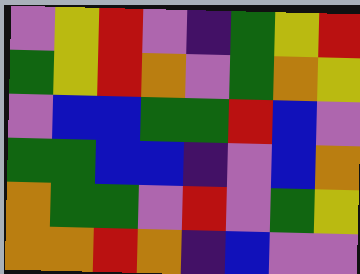[["violet", "yellow", "red", "violet", "indigo", "green", "yellow", "red"], ["green", "yellow", "red", "orange", "violet", "green", "orange", "yellow"], ["violet", "blue", "blue", "green", "green", "red", "blue", "violet"], ["green", "green", "blue", "blue", "indigo", "violet", "blue", "orange"], ["orange", "green", "green", "violet", "red", "violet", "green", "yellow"], ["orange", "orange", "red", "orange", "indigo", "blue", "violet", "violet"]]